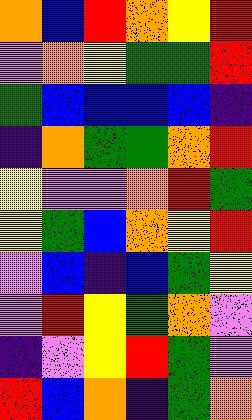[["orange", "blue", "red", "orange", "yellow", "red"], ["violet", "orange", "yellow", "green", "green", "red"], ["green", "blue", "blue", "blue", "blue", "indigo"], ["indigo", "orange", "green", "green", "orange", "red"], ["yellow", "violet", "violet", "orange", "red", "green"], ["yellow", "green", "blue", "orange", "yellow", "red"], ["violet", "blue", "indigo", "blue", "green", "yellow"], ["violet", "red", "yellow", "green", "orange", "violet"], ["indigo", "violet", "yellow", "red", "green", "violet"], ["red", "blue", "orange", "indigo", "green", "orange"]]